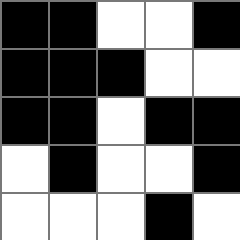[["black", "black", "white", "white", "black"], ["black", "black", "black", "white", "white"], ["black", "black", "white", "black", "black"], ["white", "black", "white", "white", "black"], ["white", "white", "white", "black", "white"]]